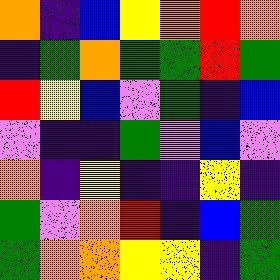[["orange", "indigo", "blue", "yellow", "orange", "red", "orange"], ["indigo", "green", "orange", "green", "green", "red", "green"], ["red", "yellow", "blue", "violet", "green", "indigo", "blue"], ["violet", "indigo", "indigo", "green", "violet", "blue", "violet"], ["orange", "indigo", "yellow", "indigo", "indigo", "yellow", "indigo"], ["green", "violet", "orange", "red", "indigo", "blue", "green"], ["green", "orange", "orange", "yellow", "yellow", "indigo", "green"]]